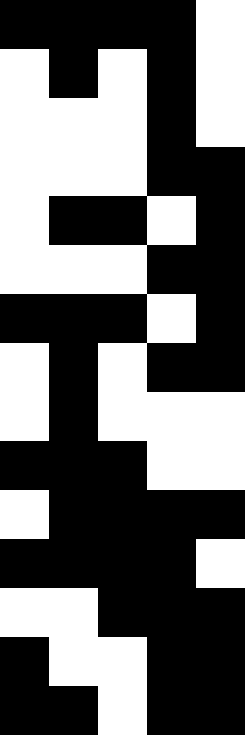[["black", "black", "black", "black", "white"], ["white", "black", "white", "black", "white"], ["white", "white", "white", "black", "white"], ["white", "white", "white", "black", "black"], ["white", "black", "black", "white", "black"], ["white", "white", "white", "black", "black"], ["black", "black", "black", "white", "black"], ["white", "black", "white", "black", "black"], ["white", "black", "white", "white", "white"], ["black", "black", "black", "white", "white"], ["white", "black", "black", "black", "black"], ["black", "black", "black", "black", "white"], ["white", "white", "black", "black", "black"], ["black", "white", "white", "black", "black"], ["black", "black", "white", "black", "black"]]